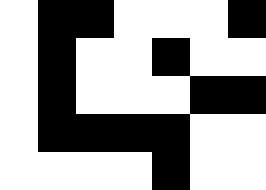[["white", "black", "black", "white", "white", "white", "black"], ["white", "black", "white", "white", "black", "white", "white"], ["white", "black", "white", "white", "white", "black", "black"], ["white", "black", "black", "black", "black", "white", "white"], ["white", "white", "white", "white", "black", "white", "white"]]